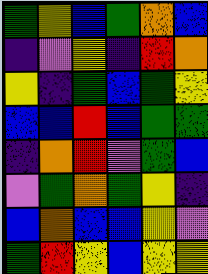[["green", "yellow", "blue", "green", "orange", "blue"], ["indigo", "violet", "yellow", "indigo", "red", "orange"], ["yellow", "indigo", "green", "blue", "green", "yellow"], ["blue", "blue", "red", "blue", "green", "green"], ["indigo", "orange", "red", "violet", "green", "blue"], ["violet", "green", "orange", "green", "yellow", "indigo"], ["blue", "orange", "blue", "blue", "yellow", "violet"], ["green", "red", "yellow", "blue", "yellow", "yellow"]]